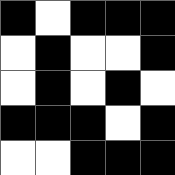[["black", "white", "black", "black", "black"], ["white", "black", "white", "white", "black"], ["white", "black", "white", "black", "white"], ["black", "black", "black", "white", "black"], ["white", "white", "black", "black", "black"]]